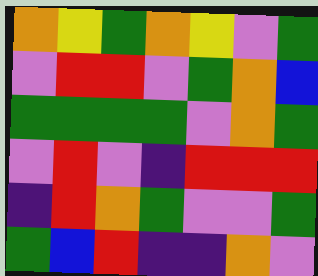[["orange", "yellow", "green", "orange", "yellow", "violet", "green"], ["violet", "red", "red", "violet", "green", "orange", "blue"], ["green", "green", "green", "green", "violet", "orange", "green"], ["violet", "red", "violet", "indigo", "red", "red", "red"], ["indigo", "red", "orange", "green", "violet", "violet", "green"], ["green", "blue", "red", "indigo", "indigo", "orange", "violet"]]